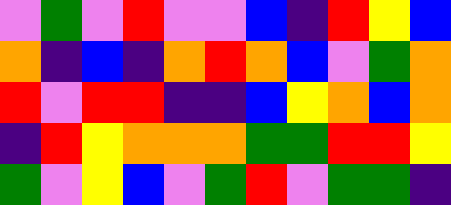[["violet", "green", "violet", "red", "violet", "violet", "blue", "indigo", "red", "yellow", "blue"], ["orange", "indigo", "blue", "indigo", "orange", "red", "orange", "blue", "violet", "green", "orange"], ["red", "violet", "red", "red", "indigo", "indigo", "blue", "yellow", "orange", "blue", "orange"], ["indigo", "red", "yellow", "orange", "orange", "orange", "green", "green", "red", "red", "yellow"], ["green", "violet", "yellow", "blue", "violet", "green", "red", "violet", "green", "green", "indigo"]]